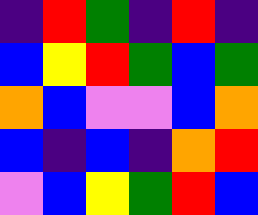[["indigo", "red", "green", "indigo", "red", "indigo"], ["blue", "yellow", "red", "green", "blue", "green"], ["orange", "blue", "violet", "violet", "blue", "orange"], ["blue", "indigo", "blue", "indigo", "orange", "red"], ["violet", "blue", "yellow", "green", "red", "blue"]]